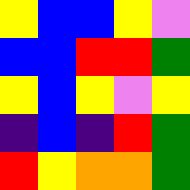[["yellow", "blue", "blue", "yellow", "violet"], ["blue", "blue", "red", "red", "green"], ["yellow", "blue", "yellow", "violet", "yellow"], ["indigo", "blue", "indigo", "red", "green"], ["red", "yellow", "orange", "orange", "green"]]